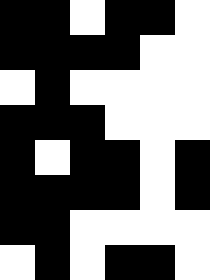[["black", "black", "white", "black", "black", "white"], ["black", "black", "black", "black", "white", "white"], ["white", "black", "white", "white", "white", "white"], ["black", "black", "black", "white", "white", "white"], ["black", "white", "black", "black", "white", "black"], ["black", "black", "black", "black", "white", "black"], ["black", "black", "white", "white", "white", "white"], ["white", "black", "white", "black", "black", "white"]]